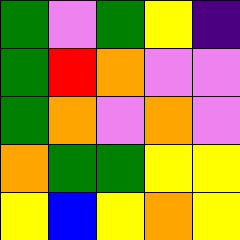[["green", "violet", "green", "yellow", "indigo"], ["green", "red", "orange", "violet", "violet"], ["green", "orange", "violet", "orange", "violet"], ["orange", "green", "green", "yellow", "yellow"], ["yellow", "blue", "yellow", "orange", "yellow"]]